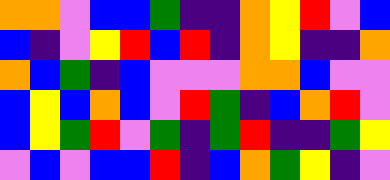[["orange", "orange", "violet", "blue", "blue", "green", "indigo", "indigo", "orange", "yellow", "red", "violet", "blue"], ["blue", "indigo", "violet", "yellow", "red", "blue", "red", "indigo", "orange", "yellow", "indigo", "indigo", "orange"], ["orange", "blue", "green", "indigo", "blue", "violet", "violet", "violet", "orange", "orange", "blue", "violet", "violet"], ["blue", "yellow", "blue", "orange", "blue", "violet", "red", "green", "indigo", "blue", "orange", "red", "violet"], ["blue", "yellow", "green", "red", "violet", "green", "indigo", "green", "red", "indigo", "indigo", "green", "yellow"], ["violet", "blue", "violet", "blue", "blue", "red", "indigo", "blue", "orange", "green", "yellow", "indigo", "violet"]]